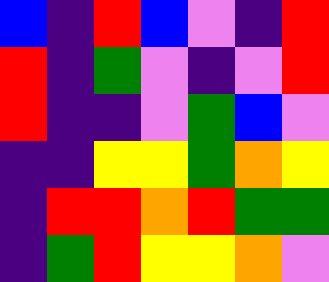[["blue", "indigo", "red", "blue", "violet", "indigo", "red"], ["red", "indigo", "green", "violet", "indigo", "violet", "red"], ["red", "indigo", "indigo", "violet", "green", "blue", "violet"], ["indigo", "indigo", "yellow", "yellow", "green", "orange", "yellow"], ["indigo", "red", "red", "orange", "red", "green", "green"], ["indigo", "green", "red", "yellow", "yellow", "orange", "violet"]]